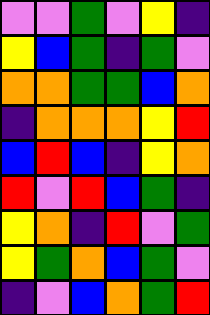[["violet", "violet", "green", "violet", "yellow", "indigo"], ["yellow", "blue", "green", "indigo", "green", "violet"], ["orange", "orange", "green", "green", "blue", "orange"], ["indigo", "orange", "orange", "orange", "yellow", "red"], ["blue", "red", "blue", "indigo", "yellow", "orange"], ["red", "violet", "red", "blue", "green", "indigo"], ["yellow", "orange", "indigo", "red", "violet", "green"], ["yellow", "green", "orange", "blue", "green", "violet"], ["indigo", "violet", "blue", "orange", "green", "red"]]